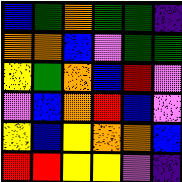[["blue", "green", "orange", "green", "green", "indigo"], ["orange", "orange", "blue", "violet", "green", "green"], ["yellow", "green", "orange", "blue", "red", "violet"], ["violet", "blue", "orange", "red", "blue", "violet"], ["yellow", "blue", "yellow", "orange", "orange", "blue"], ["red", "red", "yellow", "yellow", "violet", "indigo"]]